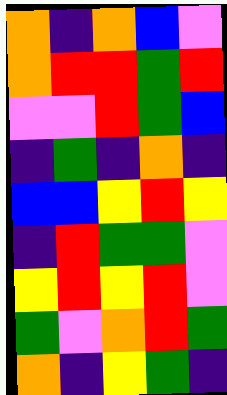[["orange", "indigo", "orange", "blue", "violet"], ["orange", "red", "red", "green", "red"], ["violet", "violet", "red", "green", "blue"], ["indigo", "green", "indigo", "orange", "indigo"], ["blue", "blue", "yellow", "red", "yellow"], ["indigo", "red", "green", "green", "violet"], ["yellow", "red", "yellow", "red", "violet"], ["green", "violet", "orange", "red", "green"], ["orange", "indigo", "yellow", "green", "indigo"]]